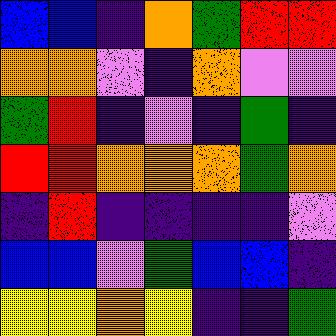[["blue", "blue", "indigo", "orange", "green", "red", "red"], ["orange", "orange", "violet", "indigo", "orange", "violet", "violet"], ["green", "red", "indigo", "violet", "indigo", "green", "indigo"], ["red", "red", "orange", "orange", "orange", "green", "orange"], ["indigo", "red", "indigo", "indigo", "indigo", "indigo", "violet"], ["blue", "blue", "violet", "green", "blue", "blue", "indigo"], ["yellow", "yellow", "orange", "yellow", "indigo", "indigo", "green"]]